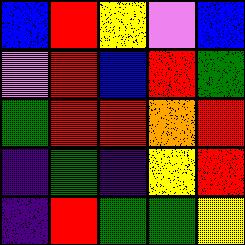[["blue", "red", "yellow", "violet", "blue"], ["violet", "red", "blue", "red", "green"], ["green", "red", "red", "orange", "red"], ["indigo", "green", "indigo", "yellow", "red"], ["indigo", "red", "green", "green", "yellow"]]